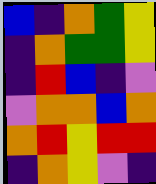[["blue", "indigo", "orange", "green", "yellow"], ["indigo", "orange", "green", "green", "yellow"], ["indigo", "red", "blue", "indigo", "violet"], ["violet", "orange", "orange", "blue", "orange"], ["orange", "red", "yellow", "red", "red"], ["indigo", "orange", "yellow", "violet", "indigo"]]